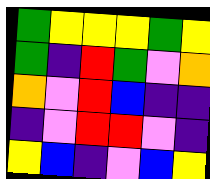[["green", "yellow", "yellow", "yellow", "green", "yellow"], ["green", "indigo", "red", "green", "violet", "orange"], ["orange", "violet", "red", "blue", "indigo", "indigo"], ["indigo", "violet", "red", "red", "violet", "indigo"], ["yellow", "blue", "indigo", "violet", "blue", "yellow"]]